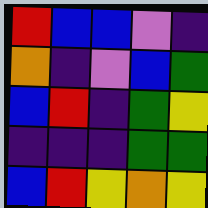[["red", "blue", "blue", "violet", "indigo"], ["orange", "indigo", "violet", "blue", "green"], ["blue", "red", "indigo", "green", "yellow"], ["indigo", "indigo", "indigo", "green", "green"], ["blue", "red", "yellow", "orange", "yellow"]]